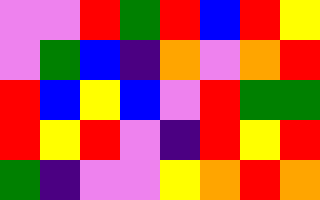[["violet", "violet", "red", "green", "red", "blue", "red", "yellow"], ["violet", "green", "blue", "indigo", "orange", "violet", "orange", "red"], ["red", "blue", "yellow", "blue", "violet", "red", "green", "green"], ["red", "yellow", "red", "violet", "indigo", "red", "yellow", "red"], ["green", "indigo", "violet", "violet", "yellow", "orange", "red", "orange"]]